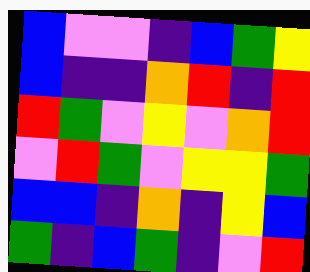[["blue", "violet", "violet", "indigo", "blue", "green", "yellow"], ["blue", "indigo", "indigo", "orange", "red", "indigo", "red"], ["red", "green", "violet", "yellow", "violet", "orange", "red"], ["violet", "red", "green", "violet", "yellow", "yellow", "green"], ["blue", "blue", "indigo", "orange", "indigo", "yellow", "blue"], ["green", "indigo", "blue", "green", "indigo", "violet", "red"]]